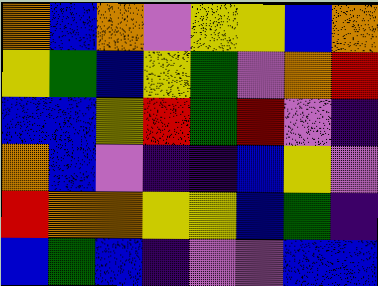[["orange", "blue", "orange", "violet", "yellow", "yellow", "blue", "orange"], ["yellow", "green", "blue", "yellow", "green", "violet", "orange", "red"], ["blue", "blue", "yellow", "red", "green", "red", "violet", "indigo"], ["orange", "blue", "violet", "indigo", "indigo", "blue", "yellow", "violet"], ["red", "orange", "orange", "yellow", "yellow", "blue", "green", "indigo"], ["blue", "green", "blue", "indigo", "violet", "violet", "blue", "blue"]]